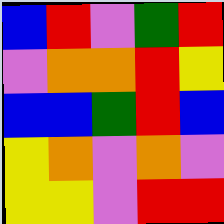[["blue", "red", "violet", "green", "red"], ["violet", "orange", "orange", "red", "yellow"], ["blue", "blue", "green", "red", "blue"], ["yellow", "orange", "violet", "orange", "violet"], ["yellow", "yellow", "violet", "red", "red"]]